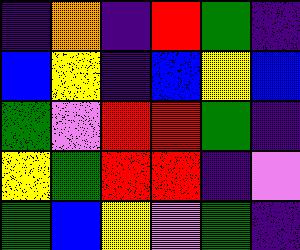[["indigo", "orange", "indigo", "red", "green", "indigo"], ["blue", "yellow", "indigo", "blue", "yellow", "blue"], ["green", "violet", "red", "red", "green", "indigo"], ["yellow", "green", "red", "red", "indigo", "violet"], ["green", "blue", "yellow", "violet", "green", "indigo"]]